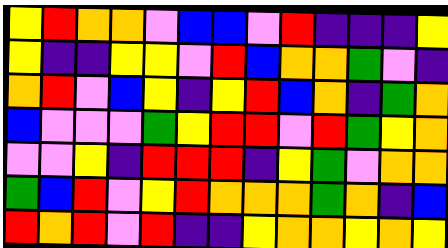[["yellow", "red", "orange", "orange", "violet", "blue", "blue", "violet", "red", "indigo", "indigo", "indigo", "yellow"], ["yellow", "indigo", "indigo", "yellow", "yellow", "violet", "red", "blue", "orange", "orange", "green", "violet", "indigo"], ["orange", "red", "violet", "blue", "yellow", "indigo", "yellow", "red", "blue", "orange", "indigo", "green", "orange"], ["blue", "violet", "violet", "violet", "green", "yellow", "red", "red", "violet", "red", "green", "yellow", "orange"], ["violet", "violet", "yellow", "indigo", "red", "red", "red", "indigo", "yellow", "green", "violet", "orange", "orange"], ["green", "blue", "red", "violet", "yellow", "red", "orange", "orange", "orange", "green", "orange", "indigo", "blue"], ["red", "orange", "red", "violet", "red", "indigo", "indigo", "yellow", "orange", "orange", "yellow", "orange", "yellow"]]